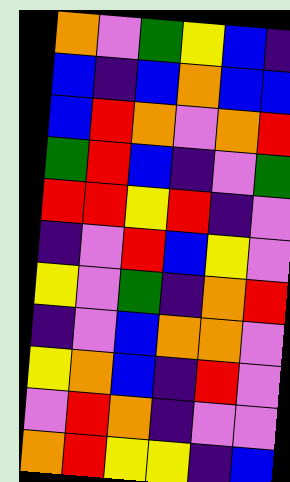[["orange", "violet", "green", "yellow", "blue", "indigo"], ["blue", "indigo", "blue", "orange", "blue", "blue"], ["blue", "red", "orange", "violet", "orange", "red"], ["green", "red", "blue", "indigo", "violet", "green"], ["red", "red", "yellow", "red", "indigo", "violet"], ["indigo", "violet", "red", "blue", "yellow", "violet"], ["yellow", "violet", "green", "indigo", "orange", "red"], ["indigo", "violet", "blue", "orange", "orange", "violet"], ["yellow", "orange", "blue", "indigo", "red", "violet"], ["violet", "red", "orange", "indigo", "violet", "violet"], ["orange", "red", "yellow", "yellow", "indigo", "blue"]]